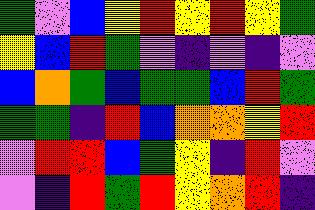[["green", "violet", "blue", "yellow", "red", "yellow", "red", "yellow", "green"], ["yellow", "blue", "red", "green", "violet", "indigo", "violet", "indigo", "violet"], ["blue", "orange", "green", "blue", "green", "green", "blue", "red", "green"], ["green", "green", "indigo", "red", "blue", "orange", "orange", "yellow", "red"], ["violet", "red", "red", "blue", "green", "yellow", "indigo", "red", "violet"], ["violet", "indigo", "red", "green", "red", "yellow", "orange", "red", "indigo"]]